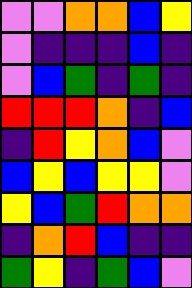[["violet", "violet", "orange", "orange", "blue", "yellow"], ["violet", "indigo", "indigo", "indigo", "blue", "indigo"], ["violet", "blue", "green", "indigo", "green", "indigo"], ["red", "red", "red", "orange", "indigo", "blue"], ["indigo", "red", "yellow", "orange", "blue", "violet"], ["blue", "yellow", "blue", "yellow", "yellow", "violet"], ["yellow", "blue", "green", "red", "orange", "orange"], ["indigo", "orange", "red", "blue", "indigo", "indigo"], ["green", "yellow", "indigo", "green", "blue", "violet"]]